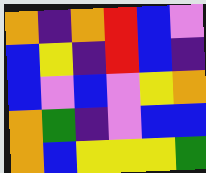[["orange", "indigo", "orange", "red", "blue", "violet"], ["blue", "yellow", "indigo", "red", "blue", "indigo"], ["blue", "violet", "blue", "violet", "yellow", "orange"], ["orange", "green", "indigo", "violet", "blue", "blue"], ["orange", "blue", "yellow", "yellow", "yellow", "green"]]